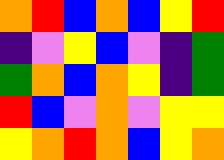[["orange", "red", "blue", "orange", "blue", "yellow", "red"], ["indigo", "violet", "yellow", "blue", "violet", "indigo", "green"], ["green", "orange", "blue", "orange", "yellow", "indigo", "green"], ["red", "blue", "violet", "orange", "violet", "yellow", "yellow"], ["yellow", "orange", "red", "orange", "blue", "yellow", "orange"]]